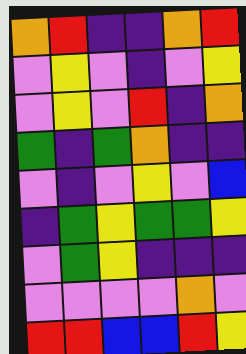[["orange", "red", "indigo", "indigo", "orange", "red"], ["violet", "yellow", "violet", "indigo", "violet", "yellow"], ["violet", "yellow", "violet", "red", "indigo", "orange"], ["green", "indigo", "green", "orange", "indigo", "indigo"], ["violet", "indigo", "violet", "yellow", "violet", "blue"], ["indigo", "green", "yellow", "green", "green", "yellow"], ["violet", "green", "yellow", "indigo", "indigo", "indigo"], ["violet", "violet", "violet", "violet", "orange", "violet"], ["red", "red", "blue", "blue", "red", "yellow"]]